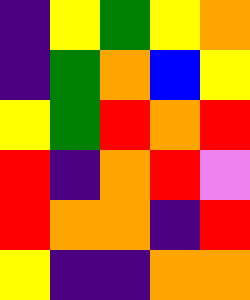[["indigo", "yellow", "green", "yellow", "orange"], ["indigo", "green", "orange", "blue", "yellow"], ["yellow", "green", "red", "orange", "red"], ["red", "indigo", "orange", "red", "violet"], ["red", "orange", "orange", "indigo", "red"], ["yellow", "indigo", "indigo", "orange", "orange"]]